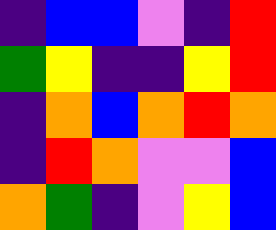[["indigo", "blue", "blue", "violet", "indigo", "red"], ["green", "yellow", "indigo", "indigo", "yellow", "red"], ["indigo", "orange", "blue", "orange", "red", "orange"], ["indigo", "red", "orange", "violet", "violet", "blue"], ["orange", "green", "indigo", "violet", "yellow", "blue"]]